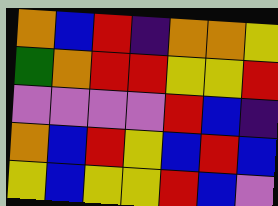[["orange", "blue", "red", "indigo", "orange", "orange", "yellow"], ["green", "orange", "red", "red", "yellow", "yellow", "red"], ["violet", "violet", "violet", "violet", "red", "blue", "indigo"], ["orange", "blue", "red", "yellow", "blue", "red", "blue"], ["yellow", "blue", "yellow", "yellow", "red", "blue", "violet"]]